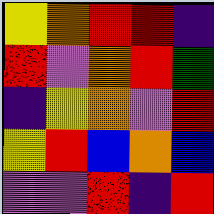[["yellow", "orange", "red", "red", "indigo"], ["red", "violet", "orange", "red", "green"], ["indigo", "yellow", "orange", "violet", "red"], ["yellow", "red", "blue", "orange", "blue"], ["violet", "violet", "red", "indigo", "red"]]